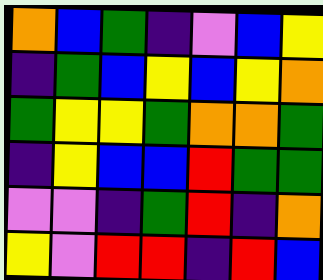[["orange", "blue", "green", "indigo", "violet", "blue", "yellow"], ["indigo", "green", "blue", "yellow", "blue", "yellow", "orange"], ["green", "yellow", "yellow", "green", "orange", "orange", "green"], ["indigo", "yellow", "blue", "blue", "red", "green", "green"], ["violet", "violet", "indigo", "green", "red", "indigo", "orange"], ["yellow", "violet", "red", "red", "indigo", "red", "blue"]]